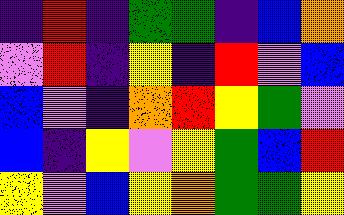[["indigo", "red", "indigo", "green", "green", "indigo", "blue", "orange"], ["violet", "red", "indigo", "yellow", "indigo", "red", "violet", "blue"], ["blue", "violet", "indigo", "orange", "red", "yellow", "green", "violet"], ["blue", "indigo", "yellow", "violet", "yellow", "green", "blue", "red"], ["yellow", "violet", "blue", "yellow", "orange", "green", "green", "yellow"]]